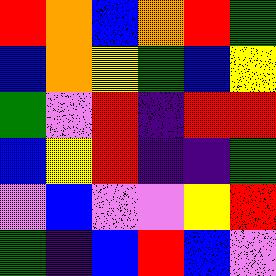[["red", "orange", "blue", "orange", "red", "green"], ["blue", "orange", "yellow", "green", "blue", "yellow"], ["green", "violet", "red", "indigo", "red", "red"], ["blue", "yellow", "red", "indigo", "indigo", "green"], ["violet", "blue", "violet", "violet", "yellow", "red"], ["green", "indigo", "blue", "red", "blue", "violet"]]